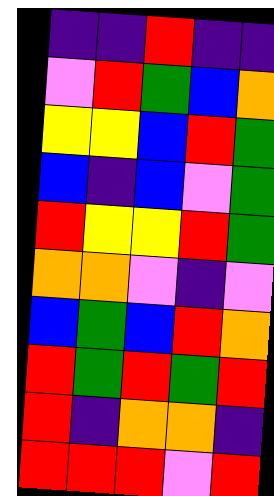[["indigo", "indigo", "red", "indigo", "indigo"], ["violet", "red", "green", "blue", "orange"], ["yellow", "yellow", "blue", "red", "green"], ["blue", "indigo", "blue", "violet", "green"], ["red", "yellow", "yellow", "red", "green"], ["orange", "orange", "violet", "indigo", "violet"], ["blue", "green", "blue", "red", "orange"], ["red", "green", "red", "green", "red"], ["red", "indigo", "orange", "orange", "indigo"], ["red", "red", "red", "violet", "red"]]